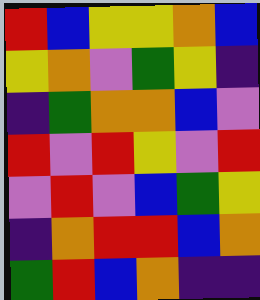[["red", "blue", "yellow", "yellow", "orange", "blue"], ["yellow", "orange", "violet", "green", "yellow", "indigo"], ["indigo", "green", "orange", "orange", "blue", "violet"], ["red", "violet", "red", "yellow", "violet", "red"], ["violet", "red", "violet", "blue", "green", "yellow"], ["indigo", "orange", "red", "red", "blue", "orange"], ["green", "red", "blue", "orange", "indigo", "indigo"]]